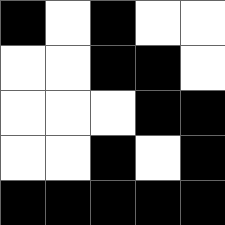[["black", "white", "black", "white", "white"], ["white", "white", "black", "black", "white"], ["white", "white", "white", "black", "black"], ["white", "white", "black", "white", "black"], ["black", "black", "black", "black", "black"]]